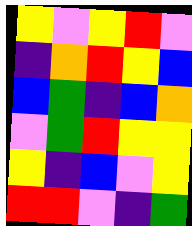[["yellow", "violet", "yellow", "red", "violet"], ["indigo", "orange", "red", "yellow", "blue"], ["blue", "green", "indigo", "blue", "orange"], ["violet", "green", "red", "yellow", "yellow"], ["yellow", "indigo", "blue", "violet", "yellow"], ["red", "red", "violet", "indigo", "green"]]